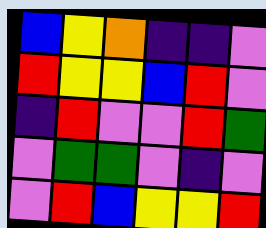[["blue", "yellow", "orange", "indigo", "indigo", "violet"], ["red", "yellow", "yellow", "blue", "red", "violet"], ["indigo", "red", "violet", "violet", "red", "green"], ["violet", "green", "green", "violet", "indigo", "violet"], ["violet", "red", "blue", "yellow", "yellow", "red"]]